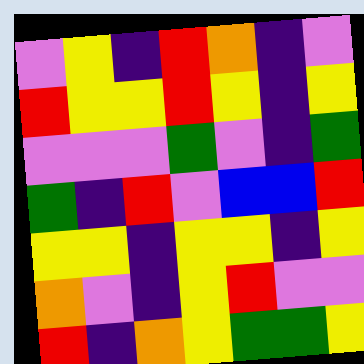[["violet", "yellow", "indigo", "red", "orange", "indigo", "violet"], ["red", "yellow", "yellow", "red", "yellow", "indigo", "yellow"], ["violet", "violet", "violet", "green", "violet", "indigo", "green"], ["green", "indigo", "red", "violet", "blue", "blue", "red"], ["yellow", "yellow", "indigo", "yellow", "yellow", "indigo", "yellow"], ["orange", "violet", "indigo", "yellow", "red", "violet", "violet"], ["red", "indigo", "orange", "yellow", "green", "green", "yellow"]]